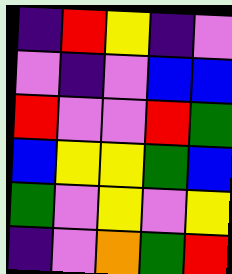[["indigo", "red", "yellow", "indigo", "violet"], ["violet", "indigo", "violet", "blue", "blue"], ["red", "violet", "violet", "red", "green"], ["blue", "yellow", "yellow", "green", "blue"], ["green", "violet", "yellow", "violet", "yellow"], ["indigo", "violet", "orange", "green", "red"]]